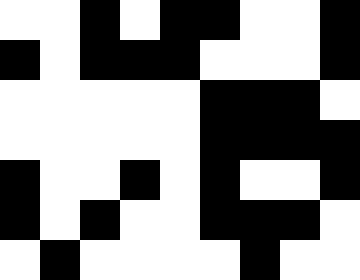[["white", "white", "black", "white", "black", "black", "white", "white", "black"], ["black", "white", "black", "black", "black", "white", "white", "white", "black"], ["white", "white", "white", "white", "white", "black", "black", "black", "white"], ["white", "white", "white", "white", "white", "black", "black", "black", "black"], ["black", "white", "white", "black", "white", "black", "white", "white", "black"], ["black", "white", "black", "white", "white", "black", "black", "black", "white"], ["white", "black", "white", "white", "white", "white", "black", "white", "white"]]